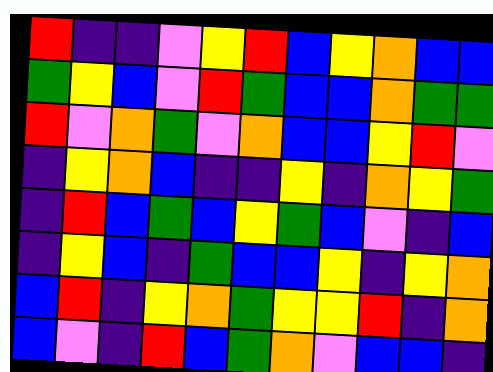[["red", "indigo", "indigo", "violet", "yellow", "red", "blue", "yellow", "orange", "blue", "blue"], ["green", "yellow", "blue", "violet", "red", "green", "blue", "blue", "orange", "green", "green"], ["red", "violet", "orange", "green", "violet", "orange", "blue", "blue", "yellow", "red", "violet"], ["indigo", "yellow", "orange", "blue", "indigo", "indigo", "yellow", "indigo", "orange", "yellow", "green"], ["indigo", "red", "blue", "green", "blue", "yellow", "green", "blue", "violet", "indigo", "blue"], ["indigo", "yellow", "blue", "indigo", "green", "blue", "blue", "yellow", "indigo", "yellow", "orange"], ["blue", "red", "indigo", "yellow", "orange", "green", "yellow", "yellow", "red", "indigo", "orange"], ["blue", "violet", "indigo", "red", "blue", "green", "orange", "violet", "blue", "blue", "indigo"]]